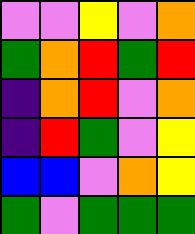[["violet", "violet", "yellow", "violet", "orange"], ["green", "orange", "red", "green", "red"], ["indigo", "orange", "red", "violet", "orange"], ["indigo", "red", "green", "violet", "yellow"], ["blue", "blue", "violet", "orange", "yellow"], ["green", "violet", "green", "green", "green"]]